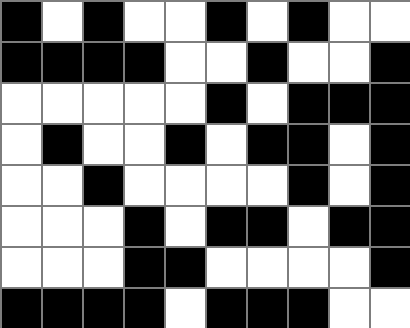[["black", "white", "black", "white", "white", "black", "white", "black", "white", "white"], ["black", "black", "black", "black", "white", "white", "black", "white", "white", "black"], ["white", "white", "white", "white", "white", "black", "white", "black", "black", "black"], ["white", "black", "white", "white", "black", "white", "black", "black", "white", "black"], ["white", "white", "black", "white", "white", "white", "white", "black", "white", "black"], ["white", "white", "white", "black", "white", "black", "black", "white", "black", "black"], ["white", "white", "white", "black", "black", "white", "white", "white", "white", "black"], ["black", "black", "black", "black", "white", "black", "black", "black", "white", "white"]]